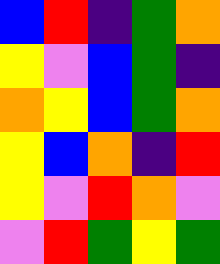[["blue", "red", "indigo", "green", "orange"], ["yellow", "violet", "blue", "green", "indigo"], ["orange", "yellow", "blue", "green", "orange"], ["yellow", "blue", "orange", "indigo", "red"], ["yellow", "violet", "red", "orange", "violet"], ["violet", "red", "green", "yellow", "green"]]